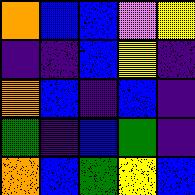[["orange", "blue", "blue", "violet", "yellow"], ["indigo", "indigo", "blue", "yellow", "indigo"], ["orange", "blue", "indigo", "blue", "indigo"], ["green", "indigo", "blue", "green", "indigo"], ["orange", "blue", "green", "yellow", "blue"]]